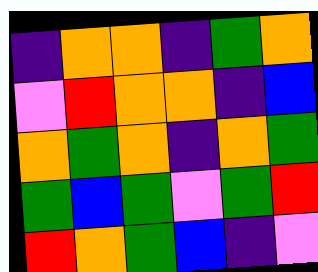[["indigo", "orange", "orange", "indigo", "green", "orange"], ["violet", "red", "orange", "orange", "indigo", "blue"], ["orange", "green", "orange", "indigo", "orange", "green"], ["green", "blue", "green", "violet", "green", "red"], ["red", "orange", "green", "blue", "indigo", "violet"]]